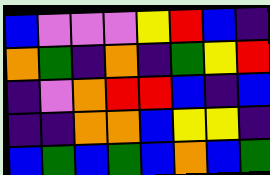[["blue", "violet", "violet", "violet", "yellow", "red", "blue", "indigo"], ["orange", "green", "indigo", "orange", "indigo", "green", "yellow", "red"], ["indigo", "violet", "orange", "red", "red", "blue", "indigo", "blue"], ["indigo", "indigo", "orange", "orange", "blue", "yellow", "yellow", "indigo"], ["blue", "green", "blue", "green", "blue", "orange", "blue", "green"]]